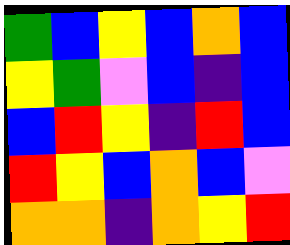[["green", "blue", "yellow", "blue", "orange", "blue"], ["yellow", "green", "violet", "blue", "indigo", "blue"], ["blue", "red", "yellow", "indigo", "red", "blue"], ["red", "yellow", "blue", "orange", "blue", "violet"], ["orange", "orange", "indigo", "orange", "yellow", "red"]]